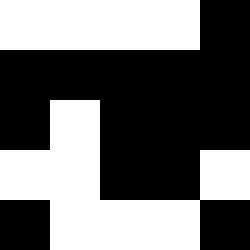[["white", "white", "white", "white", "black"], ["black", "black", "black", "black", "black"], ["black", "white", "black", "black", "black"], ["white", "white", "black", "black", "white"], ["black", "white", "white", "white", "black"]]